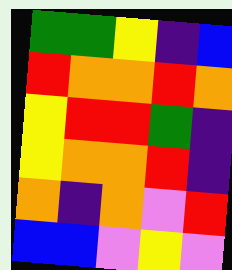[["green", "green", "yellow", "indigo", "blue"], ["red", "orange", "orange", "red", "orange"], ["yellow", "red", "red", "green", "indigo"], ["yellow", "orange", "orange", "red", "indigo"], ["orange", "indigo", "orange", "violet", "red"], ["blue", "blue", "violet", "yellow", "violet"]]